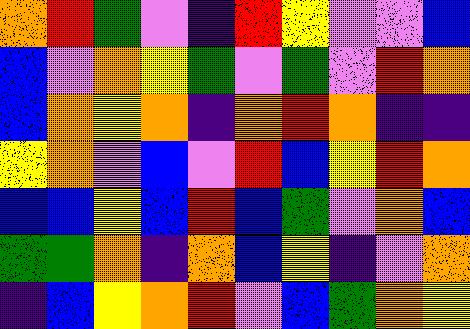[["orange", "red", "green", "violet", "indigo", "red", "yellow", "violet", "violet", "blue"], ["blue", "violet", "orange", "yellow", "green", "violet", "green", "violet", "red", "orange"], ["blue", "orange", "yellow", "orange", "indigo", "orange", "red", "orange", "indigo", "indigo"], ["yellow", "orange", "violet", "blue", "violet", "red", "blue", "yellow", "red", "orange"], ["blue", "blue", "yellow", "blue", "red", "blue", "green", "violet", "orange", "blue"], ["green", "green", "orange", "indigo", "orange", "blue", "yellow", "indigo", "violet", "orange"], ["indigo", "blue", "yellow", "orange", "red", "violet", "blue", "green", "orange", "yellow"]]